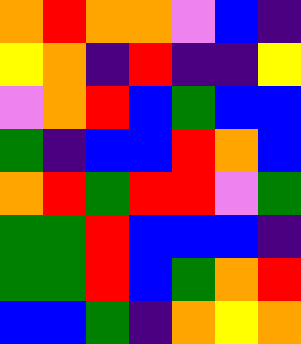[["orange", "red", "orange", "orange", "violet", "blue", "indigo"], ["yellow", "orange", "indigo", "red", "indigo", "indigo", "yellow"], ["violet", "orange", "red", "blue", "green", "blue", "blue"], ["green", "indigo", "blue", "blue", "red", "orange", "blue"], ["orange", "red", "green", "red", "red", "violet", "green"], ["green", "green", "red", "blue", "blue", "blue", "indigo"], ["green", "green", "red", "blue", "green", "orange", "red"], ["blue", "blue", "green", "indigo", "orange", "yellow", "orange"]]